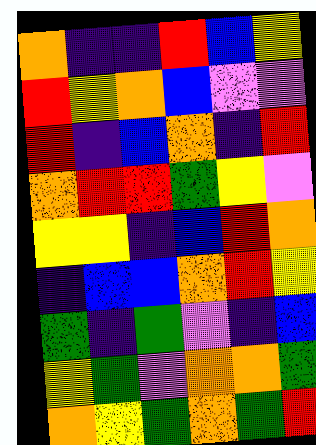[["orange", "indigo", "indigo", "red", "blue", "yellow"], ["red", "yellow", "orange", "blue", "violet", "violet"], ["red", "indigo", "blue", "orange", "indigo", "red"], ["orange", "red", "red", "green", "yellow", "violet"], ["yellow", "yellow", "indigo", "blue", "red", "orange"], ["indigo", "blue", "blue", "orange", "red", "yellow"], ["green", "indigo", "green", "violet", "indigo", "blue"], ["yellow", "green", "violet", "orange", "orange", "green"], ["orange", "yellow", "green", "orange", "green", "red"]]